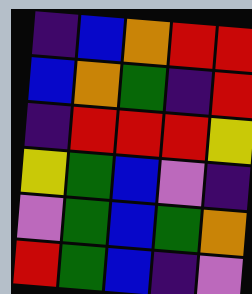[["indigo", "blue", "orange", "red", "red"], ["blue", "orange", "green", "indigo", "red"], ["indigo", "red", "red", "red", "yellow"], ["yellow", "green", "blue", "violet", "indigo"], ["violet", "green", "blue", "green", "orange"], ["red", "green", "blue", "indigo", "violet"]]